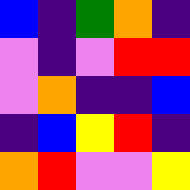[["blue", "indigo", "green", "orange", "indigo"], ["violet", "indigo", "violet", "red", "red"], ["violet", "orange", "indigo", "indigo", "blue"], ["indigo", "blue", "yellow", "red", "indigo"], ["orange", "red", "violet", "violet", "yellow"]]